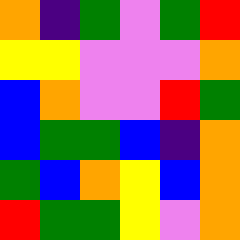[["orange", "indigo", "green", "violet", "green", "red"], ["yellow", "yellow", "violet", "violet", "violet", "orange"], ["blue", "orange", "violet", "violet", "red", "green"], ["blue", "green", "green", "blue", "indigo", "orange"], ["green", "blue", "orange", "yellow", "blue", "orange"], ["red", "green", "green", "yellow", "violet", "orange"]]